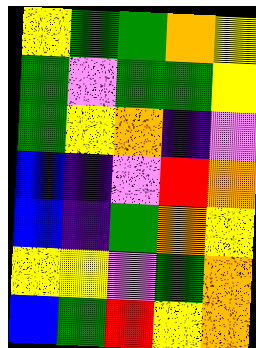[["yellow", "green", "green", "orange", "yellow"], ["green", "violet", "green", "green", "yellow"], ["green", "yellow", "orange", "indigo", "violet"], ["blue", "indigo", "violet", "red", "orange"], ["blue", "indigo", "green", "orange", "yellow"], ["yellow", "yellow", "violet", "green", "orange"], ["blue", "green", "red", "yellow", "orange"]]